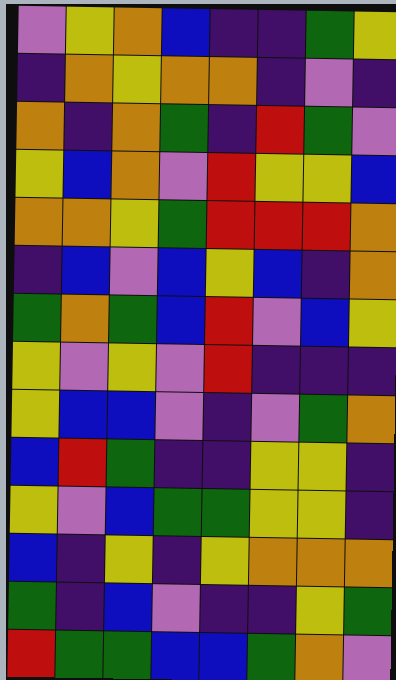[["violet", "yellow", "orange", "blue", "indigo", "indigo", "green", "yellow"], ["indigo", "orange", "yellow", "orange", "orange", "indigo", "violet", "indigo"], ["orange", "indigo", "orange", "green", "indigo", "red", "green", "violet"], ["yellow", "blue", "orange", "violet", "red", "yellow", "yellow", "blue"], ["orange", "orange", "yellow", "green", "red", "red", "red", "orange"], ["indigo", "blue", "violet", "blue", "yellow", "blue", "indigo", "orange"], ["green", "orange", "green", "blue", "red", "violet", "blue", "yellow"], ["yellow", "violet", "yellow", "violet", "red", "indigo", "indigo", "indigo"], ["yellow", "blue", "blue", "violet", "indigo", "violet", "green", "orange"], ["blue", "red", "green", "indigo", "indigo", "yellow", "yellow", "indigo"], ["yellow", "violet", "blue", "green", "green", "yellow", "yellow", "indigo"], ["blue", "indigo", "yellow", "indigo", "yellow", "orange", "orange", "orange"], ["green", "indigo", "blue", "violet", "indigo", "indigo", "yellow", "green"], ["red", "green", "green", "blue", "blue", "green", "orange", "violet"]]